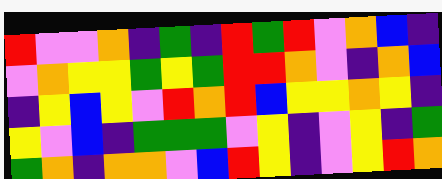[["red", "violet", "violet", "orange", "indigo", "green", "indigo", "red", "green", "red", "violet", "orange", "blue", "indigo"], ["violet", "orange", "yellow", "yellow", "green", "yellow", "green", "red", "red", "orange", "violet", "indigo", "orange", "blue"], ["indigo", "yellow", "blue", "yellow", "violet", "red", "orange", "red", "blue", "yellow", "yellow", "orange", "yellow", "indigo"], ["yellow", "violet", "blue", "indigo", "green", "green", "green", "violet", "yellow", "indigo", "violet", "yellow", "indigo", "green"], ["green", "orange", "indigo", "orange", "orange", "violet", "blue", "red", "yellow", "indigo", "violet", "yellow", "red", "orange"]]